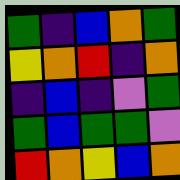[["green", "indigo", "blue", "orange", "green"], ["yellow", "orange", "red", "indigo", "orange"], ["indigo", "blue", "indigo", "violet", "green"], ["green", "blue", "green", "green", "violet"], ["red", "orange", "yellow", "blue", "orange"]]